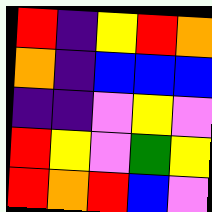[["red", "indigo", "yellow", "red", "orange"], ["orange", "indigo", "blue", "blue", "blue"], ["indigo", "indigo", "violet", "yellow", "violet"], ["red", "yellow", "violet", "green", "yellow"], ["red", "orange", "red", "blue", "violet"]]